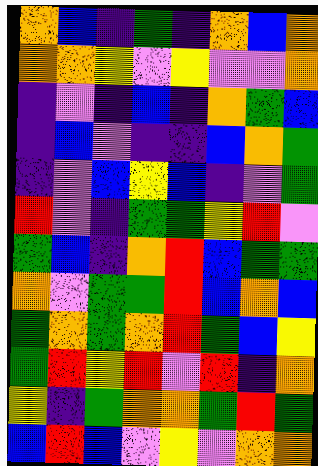[["orange", "blue", "indigo", "green", "indigo", "orange", "blue", "orange"], ["orange", "orange", "yellow", "violet", "yellow", "violet", "violet", "orange"], ["indigo", "violet", "indigo", "blue", "indigo", "orange", "green", "blue"], ["indigo", "blue", "violet", "indigo", "indigo", "blue", "orange", "green"], ["indigo", "violet", "blue", "yellow", "blue", "indigo", "violet", "green"], ["red", "violet", "indigo", "green", "green", "yellow", "red", "violet"], ["green", "blue", "indigo", "orange", "red", "blue", "green", "green"], ["orange", "violet", "green", "green", "red", "blue", "orange", "blue"], ["green", "orange", "green", "orange", "red", "green", "blue", "yellow"], ["green", "red", "yellow", "red", "violet", "red", "indigo", "orange"], ["yellow", "indigo", "green", "orange", "orange", "green", "red", "green"], ["blue", "red", "blue", "violet", "yellow", "violet", "orange", "orange"]]